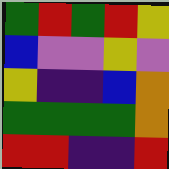[["green", "red", "green", "red", "yellow"], ["blue", "violet", "violet", "yellow", "violet"], ["yellow", "indigo", "indigo", "blue", "orange"], ["green", "green", "green", "green", "orange"], ["red", "red", "indigo", "indigo", "red"]]